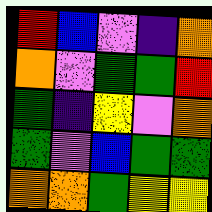[["red", "blue", "violet", "indigo", "orange"], ["orange", "violet", "green", "green", "red"], ["green", "indigo", "yellow", "violet", "orange"], ["green", "violet", "blue", "green", "green"], ["orange", "orange", "green", "yellow", "yellow"]]